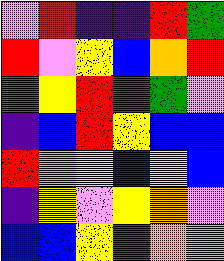[["violet", "red", "indigo", "indigo", "red", "green"], ["red", "violet", "yellow", "blue", "orange", "red"], ["green", "yellow", "red", "red", "green", "violet"], ["indigo", "blue", "red", "yellow", "blue", "blue"], ["red", "violet", "yellow", "indigo", "yellow", "blue"], ["indigo", "yellow", "violet", "yellow", "orange", "violet"], ["blue", "blue", "yellow", "red", "orange", "orange"]]